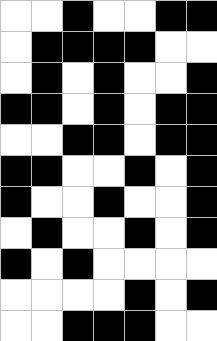[["white", "white", "black", "white", "white", "black", "black"], ["white", "black", "black", "black", "black", "white", "white"], ["white", "black", "white", "black", "white", "white", "black"], ["black", "black", "white", "black", "white", "black", "black"], ["white", "white", "black", "black", "white", "black", "black"], ["black", "black", "white", "white", "black", "white", "black"], ["black", "white", "white", "black", "white", "white", "black"], ["white", "black", "white", "white", "black", "white", "black"], ["black", "white", "black", "white", "white", "white", "white"], ["white", "white", "white", "white", "black", "white", "black"], ["white", "white", "black", "black", "black", "white", "white"]]